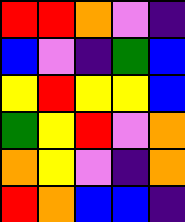[["red", "red", "orange", "violet", "indigo"], ["blue", "violet", "indigo", "green", "blue"], ["yellow", "red", "yellow", "yellow", "blue"], ["green", "yellow", "red", "violet", "orange"], ["orange", "yellow", "violet", "indigo", "orange"], ["red", "orange", "blue", "blue", "indigo"]]